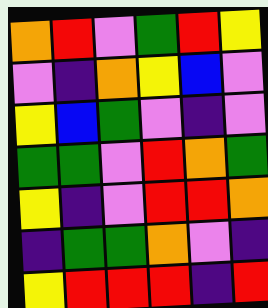[["orange", "red", "violet", "green", "red", "yellow"], ["violet", "indigo", "orange", "yellow", "blue", "violet"], ["yellow", "blue", "green", "violet", "indigo", "violet"], ["green", "green", "violet", "red", "orange", "green"], ["yellow", "indigo", "violet", "red", "red", "orange"], ["indigo", "green", "green", "orange", "violet", "indigo"], ["yellow", "red", "red", "red", "indigo", "red"]]